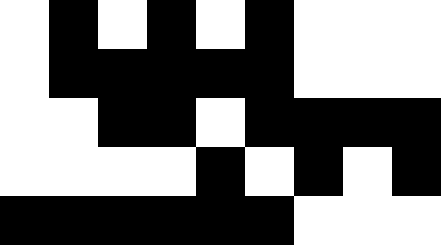[["white", "black", "white", "black", "white", "black", "white", "white", "white"], ["white", "black", "black", "black", "black", "black", "white", "white", "white"], ["white", "white", "black", "black", "white", "black", "black", "black", "black"], ["white", "white", "white", "white", "black", "white", "black", "white", "black"], ["black", "black", "black", "black", "black", "black", "white", "white", "white"]]